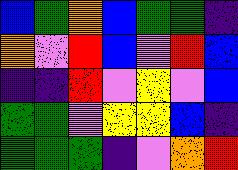[["blue", "green", "orange", "blue", "green", "green", "indigo"], ["orange", "violet", "red", "blue", "violet", "red", "blue"], ["indigo", "indigo", "red", "violet", "yellow", "violet", "blue"], ["green", "green", "violet", "yellow", "yellow", "blue", "indigo"], ["green", "green", "green", "indigo", "violet", "orange", "red"]]